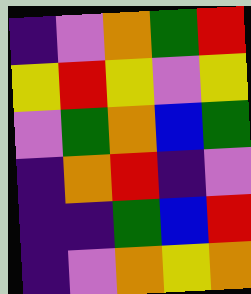[["indigo", "violet", "orange", "green", "red"], ["yellow", "red", "yellow", "violet", "yellow"], ["violet", "green", "orange", "blue", "green"], ["indigo", "orange", "red", "indigo", "violet"], ["indigo", "indigo", "green", "blue", "red"], ["indigo", "violet", "orange", "yellow", "orange"]]